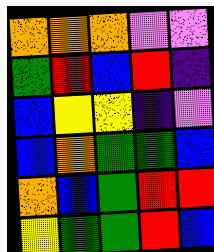[["orange", "orange", "orange", "violet", "violet"], ["green", "red", "blue", "red", "indigo"], ["blue", "yellow", "yellow", "indigo", "violet"], ["blue", "orange", "green", "green", "blue"], ["orange", "blue", "green", "red", "red"], ["yellow", "green", "green", "red", "blue"]]